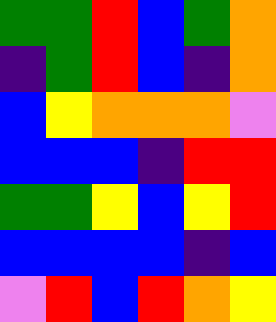[["green", "green", "red", "blue", "green", "orange"], ["indigo", "green", "red", "blue", "indigo", "orange"], ["blue", "yellow", "orange", "orange", "orange", "violet"], ["blue", "blue", "blue", "indigo", "red", "red"], ["green", "green", "yellow", "blue", "yellow", "red"], ["blue", "blue", "blue", "blue", "indigo", "blue"], ["violet", "red", "blue", "red", "orange", "yellow"]]